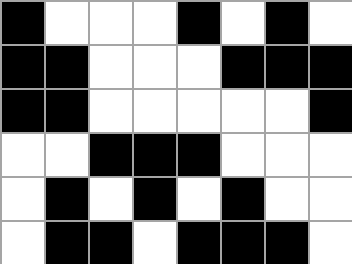[["black", "white", "white", "white", "black", "white", "black", "white"], ["black", "black", "white", "white", "white", "black", "black", "black"], ["black", "black", "white", "white", "white", "white", "white", "black"], ["white", "white", "black", "black", "black", "white", "white", "white"], ["white", "black", "white", "black", "white", "black", "white", "white"], ["white", "black", "black", "white", "black", "black", "black", "white"]]